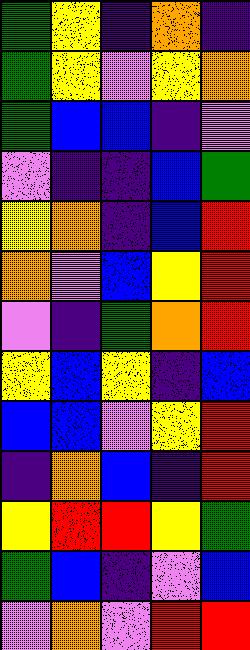[["green", "yellow", "indigo", "orange", "indigo"], ["green", "yellow", "violet", "yellow", "orange"], ["green", "blue", "blue", "indigo", "violet"], ["violet", "indigo", "indigo", "blue", "green"], ["yellow", "orange", "indigo", "blue", "red"], ["orange", "violet", "blue", "yellow", "red"], ["violet", "indigo", "green", "orange", "red"], ["yellow", "blue", "yellow", "indigo", "blue"], ["blue", "blue", "violet", "yellow", "red"], ["indigo", "orange", "blue", "indigo", "red"], ["yellow", "red", "red", "yellow", "green"], ["green", "blue", "indigo", "violet", "blue"], ["violet", "orange", "violet", "red", "red"]]